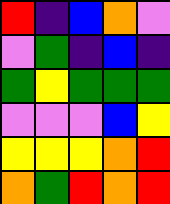[["red", "indigo", "blue", "orange", "violet"], ["violet", "green", "indigo", "blue", "indigo"], ["green", "yellow", "green", "green", "green"], ["violet", "violet", "violet", "blue", "yellow"], ["yellow", "yellow", "yellow", "orange", "red"], ["orange", "green", "red", "orange", "red"]]